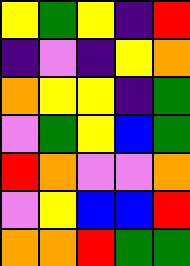[["yellow", "green", "yellow", "indigo", "red"], ["indigo", "violet", "indigo", "yellow", "orange"], ["orange", "yellow", "yellow", "indigo", "green"], ["violet", "green", "yellow", "blue", "green"], ["red", "orange", "violet", "violet", "orange"], ["violet", "yellow", "blue", "blue", "red"], ["orange", "orange", "red", "green", "green"]]